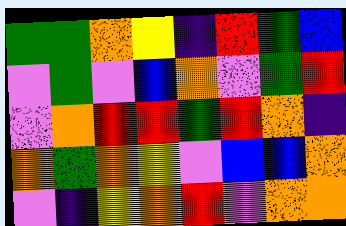[["green", "green", "orange", "yellow", "indigo", "red", "green", "blue"], ["violet", "green", "violet", "blue", "orange", "violet", "green", "red"], ["violet", "orange", "red", "red", "green", "red", "orange", "indigo"], ["orange", "green", "orange", "yellow", "violet", "blue", "blue", "orange"], ["violet", "indigo", "yellow", "orange", "red", "violet", "orange", "orange"]]